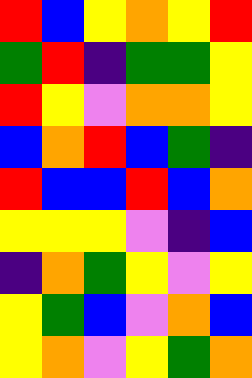[["red", "blue", "yellow", "orange", "yellow", "red"], ["green", "red", "indigo", "green", "green", "yellow"], ["red", "yellow", "violet", "orange", "orange", "yellow"], ["blue", "orange", "red", "blue", "green", "indigo"], ["red", "blue", "blue", "red", "blue", "orange"], ["yellow", "yellow", "yellow", "violet", "indigo", "blue"], ["indigo", "orange", "green", "yellow", "violet", "yellow"], ["yellow", "green", "blue", "violet", "orange", "blue"], ["yellow", "orange", "violet", "yellow", "green", "orange"]]